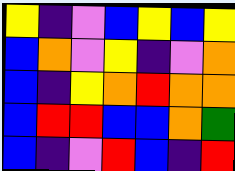[["yellow", "indigo", "violet", "blue", "yellow", "blue", "yellow"], ["blue", "orange", "violet", "yellow", "indigo", "violet", "orange"], ["blue", "indigo", "yellow", "orange", "red", "orange", "orange"], ["blue", "red", "red", "blue", "blue", "orange", "green"], ["blue", "indigo", "violet", "red", "blue", "indigo", "red"]]